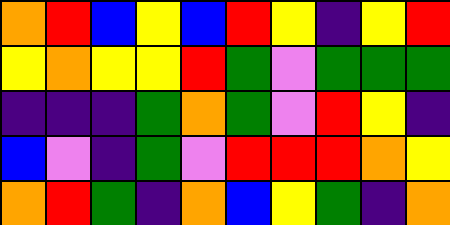[["orange", "red", "blue", "yellow", "blue", "red", "yellow", "indigo", "yellow", "red"], ["yellow", "orange", "yellow", "yellow", "red", "green", "violet", "green", "green", "green"], ["indigo", "indigo", "indigo", "green", "orange", "green", "violet", "red", "yellow", "indigo"], ["blue", "violet", "indigo", "green", "violet", "red", "red", "red", "orange", "yellow"], ["orange", "red", "green", "indigo", "orange", "blue", "yellow", "green", "indigo", "orange"]]